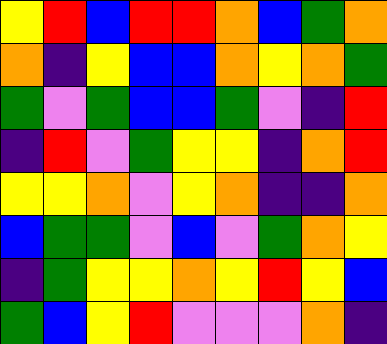[["yellow", "red", "blue", "red", "red", "orange", "blue", "green", "orange"], ["orange", "indigo", "yellow", "blue", "blue", "orange", "yellow", "orange", "green"], ["green", "violet", "green", "blue", "blue", "green", "violet", "indigo", "red"], ["indigo", "red", "violet", "green", "yellow", "yellow", "indigo", "orange", "red"], ["yellow", "yellow", "orange", "violet", "yellow", "orange", "indigo", "indigo", "orange"], ["blue", "green", "green", "violet", "blue", "violet", "green", "orange", "yellow"], ["indigo", "green", "yellow", "yellow", "orange", "yellow", "red", "yellow", "blue"], ["green", "blue", "yellow", "red", "violet", "violet", "violet", "orange", "indigo"]]